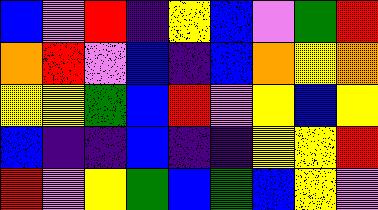[["blue", "violet", "red", "indigo", "yellow", "blue", "violet", "green", "red"], ["orange", "red", "violet", "blue", "indigo", "blue", "orange", "yellow", "orange"], ["yellow", "yellow", "green", "blue", "red", "violet", "yellow", "blue", "yellow"], ["blue", "indigo", "indigo", "blue", "indigo", "indigo", "yellow", "yellow", "red"], ["red", "violet", "yellow", "green", "blue", "green", "blue", "yellow", "violet"]]